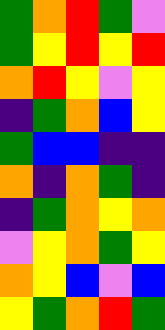[["green", "orange", "red", "green", "violet"], ["green", "yellow", "red", "yellow", "red"], ["orange", "red", "yellow", "violet", "yellow"], ["indigo", "green", "orange", "blue", "yellow"], ["green", "blue", "blue", "indigo", "indigo"], ["orange", "indigo", "orange", "green", "indigo"], ["indigo", "green", "orange", "yellow", "orange"], ["violet", "yellow", "orange", "green", "yellow"], ["orange", "yellow", "blue", "violet", "blue"], ["yellow", "green", "orange", "red", "green"]]